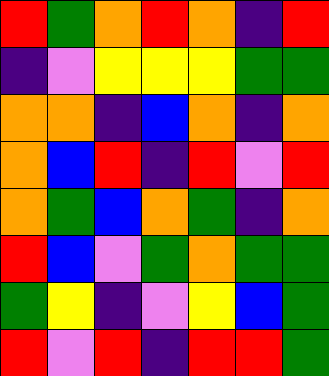[["red", "green", "orange", "red", "orange", "indigo", "red"], ["indigo", "violet", "yellow", "yellow", "yellow", "green", "green"], ["orange", "orange", "indigo", "blue", "orange", "indigo", "orange"], ["orange", "blue", "red", "indigo", "red", "violet", "red"], ["orange", "green", "blue", "orange", "green", "indigo", "orange"], ["red", "blue", "violet", "green", "orange", "green", "green"], ["green", "yellow", "indigo", "violet", "yellow", "blue", "green"], ["red", "violet", "red", "indigo", "red", "red", "green"]]